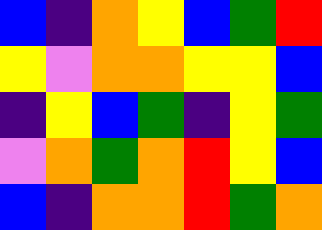[["blue", "indigo", "orange", "yellow", "blue", "green", "red"], ["yellow", "violet", "orange", "orange", "yellow", "yellow", "blue"], ["indigo", "yellow", "blue", "green", "indigo", "yellow", "green"], ["violet", "orange", "green", "orange", "red", "yellow", "blue"], ["blue", "indigo", "orange", "orange", "red", "green", "orange"]]